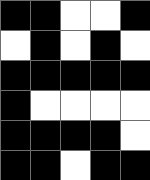[["black", "black", "white", "white", "black"], ["white", "black", "white", "black", "white"], ["black", "black", "black", "black", "black"], ["black", "white", "white", "white", "white"], ["black", "black", "black", "black", "white"], ["black", "black", "white", "black", "black"]]